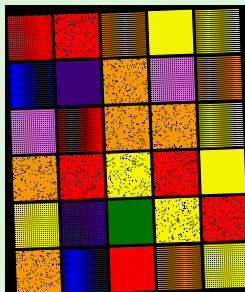[["red", "red", "orange", "yellow", "yellow"], ["blue", "indigo", "orange", "violet", "orange"], ["violet", "red", "orange", "orange", "yellow"], ["orange", "red", "yellow", "red", "yellow"], ["yellow", "indigo", "green", "yellow", "red"], ["orange", "blue", "red", "orange", "yellow"]]